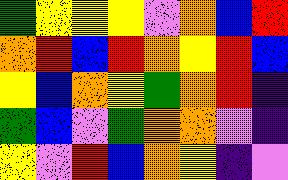[["green", "yellow", "yellow", "yellow", "violet", "orange", "blue", "red"], ["orange", "red", "blue", "red", "orange", "yellow", "red", "blue"], ["yellow", "blue", "orange", "yellow", "green", "orange", "red", "indigo"], ["green", "blue", "violet", "green", "orange", "orange", "violet", "indigo"], ["yellow", "violet", "red", "blue", "orange", "yellow", "indigo", "violet"]]